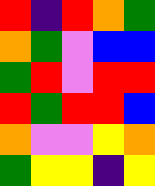[["red", "indigo", "red", "orange", "green"], ["orange", "green", "violet", "blue", "blue"], ["green", "red", "violet", "red", "red"], ["red", "green", "red", "red", "blue"], ["orange", "violet", "violet", "yellow", "orange"], ["green", "yellow", "yellow", "indigo", "yellow"]]